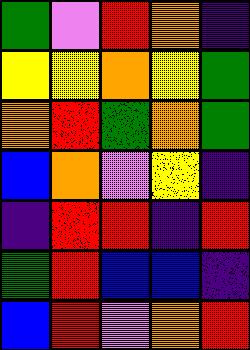[["green", "violet", "red", "orange", "indigo"], ["yellow", "yellow", "orange", "yellow", "green"], ["orange", "red", "green", "orange", "green"], ["blue", "orange", "violet", "yellow", "indigo"], ["indigo", "red", "red", "indigo", "red"], ["green", "red", "blue", "blue", "indigo"], ["blue", "red", "violet", "orange", "red"]]